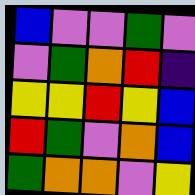[["blue", "violet", "violet", "green", "violet"], ["violet", "green", "orange", "red", "indigo"], ["yellow", "yellow", "red", "yellow", "blue"], ["red", "green", "violet", "orange", "blue"], ["green", "orange", "orange", "violet", "yellow"]]